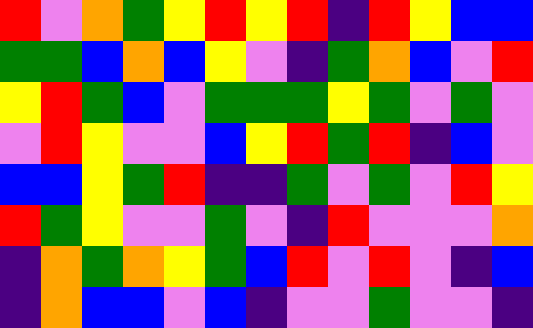[["red", "violet", "orange", "green", "yellow", "red", "yellow", "red", "indigo", "red", "yellow", "blue", "blue"], ["green", "green", "blue", "orange", "blue", "yellow", "violet", "indigo", "green", "orange", "blue", "violet", "red"], ["yellow", "red", "green", "blue", "violet", "green", "green", "green", "yellow", "green", "violet", "green", "violet"], ["violet", "red", "yellow", "violet", "violet", "blue", "yellow", "red", "green", "red", "indigo", "blue", "violet"], ["blue", "blue", "yellow", "green", "red", "indigo", "indigo", "green", "violet", "green", "violet", "red", "yellow"], ["red", "green", "yellow", "violet", "violet", "green", "violet", "indigo", "red", "violet", "violet", "violet", "orange"], ["indigo", "orange", "green", "orange", "yellow", "green", "blue", "red", "violet", "red", "violet", "indigo", "blue"], ["indigo", "orange", "blue", "blue", "violet", "blue", "indigo", "violet", "violet", "green", "violet", "violet", "indigo"]]